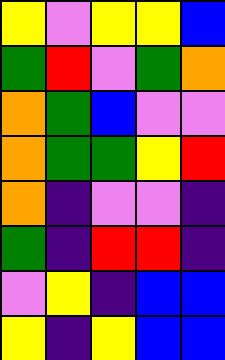[["yellow", "violet", "yellow", "yellow", "blue"], ["green", "red", "violet", "green", "orange"], ["orange", "green", "blue", "violet", "violet"], ["orange", "green", "green", "yellow", "red"], ["orange", "indigo", "violet", "violet", "indigo"], ["green", "indigo", "red", "red", "indigo"], ["violet", "yellow", "indigo", "blue", "blue"], ["yellow", "indigo", "yellow", "blue", "blue"]]